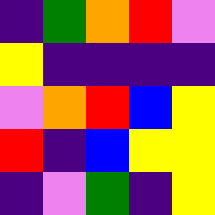[["indigo", "green", "orange", "red", "violet"], ["yellow", "indigo", "indigo", "indigo", "indigo"], ["violet", "orange", "red", "blue", "yellow"], ["red", "indigo", "blue", "yellow", "yellow"], ["indigo", "violet", "green", "indigo", "yellow"]]